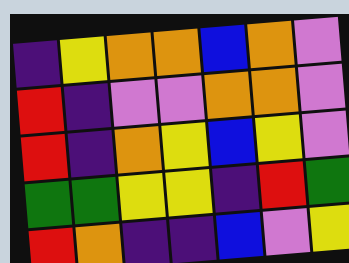[["indigo", "yellow", "orange", "orange", "blue", "orange", "violet"], ["red", "indigo", "violet", "violet", "orange", "orange", "violet"], ["red", "indigo", "orange", "yellow", "blue", "yellow", "violet"], ["green", "green", "yellow", "yellow", "indigo", "red", "green"], ["red", "orange", "indigo", "indigo", "blue", "violet", "yellow"]]